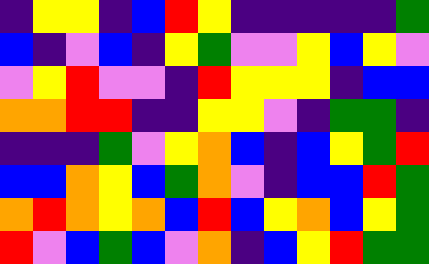[["indigo", "yellow", "yellow", "indigo", "blue", "red", "yellow", "indigo", "indigo", "indigo", "indigo", "indigo", "green"], ["blue", "indigo", "violet", "blue", "indigo", "yellow", "green", "violet", "violet", "yellow", "blue", "yellow", "violet"], ["violet", "yellow", "red", "violet", "violet", "indigo", "red", "yellow", "yellow", "yellow", "indigo", "blue", "blue"], ["orange", "orange", "red", "red", "indigo", "indigo", "yellow", "yellow", "violet", "indigo", "green", "green", "indigo"], ["indigo", "indigo", "indigo", "green", "violet", "yellow", "orange", "blue", "indigo", "blue", "yellow", "green", "red"], ["blue", "blue", "orange", "yellow", "blue", "green", "orange", "violet", "indigo", "blue", "blue", "red", "green"], ["orange", "red", "orange", "yellow", "orange", "blue", "red", "blue", "yellow", "orange", "blue", "yellow", "green"], ["red", "violet", "blue", "green", "blue", "violet", "orange", "indigo", "blue", "yellow", "red", "green", "green"]]